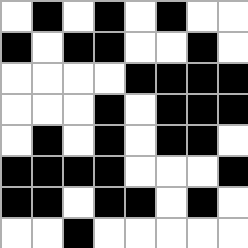[["white", "black", "white", "black", "white", "black", "white", "white"], ["black", "white", "black", "black", "white", "white", "black", "white"], ["white", "white", "white", "white", "black", "black", "black", "black"], ["white", "white", "white", "black", "white", "black", "black", "black"], ["white", "black", "white", "black", "white", "black", "black", "white"], ["black", "black", "black", "black", "white", "white", "white", "black"], ["black", "black", "white", "black", "black", "white", "black", "white"], ["white", "white", "black", "white", "white", "white", "white", "white"]]